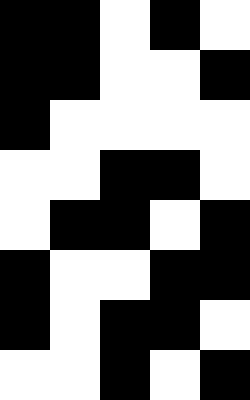[["black", "black", "white", "black", "white"], ["black", "black", "white", "white", "black"], ["black", "white", "white", "white", "white"], ["white", "white", "black", "black", "white"], ["white", "black", "black", "white", "black"], ["black", "white", "white", "black", "black"], ["black", "white", "black", "black", "white"], ["white", "white", "black", "white", "black"]]